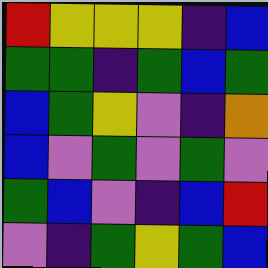[["red", "yellow", "yellow", "yellow", "indigo", "blue"], ["green", "green", "indigo", "green", "blue", "green"], ["blue", "green", "yellow", "violet", "indigo", "orange"], ["blue", "violet", "green", "violet", "green", "violet"], ["green", "blue", "violet", "indigo", "blue", "red"], ["violet", "indigo", "green", "yellow", "green", "blue"]]